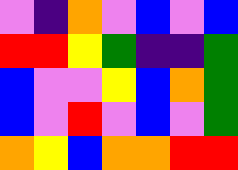[["violet", "indigo", "orange", "violet", "blue", "violet", "blue"], ["red", "red", "yellow", "green", "indigo", "indigo", "green"], ["blue", "violet", "violet", "yellow", "blue", "orange", "green"], ["blue", "violet", "red", "violet", "blue", "violet", "green"], ["orange", "yellow", "blue", "orange", "orange", "red", "red"]]